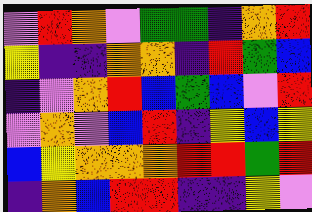[["violet", "red", "orange", "violet", "green", "green", "indigo", "orange", "red"], ["yellow", "indigo", "indigo", "orange", "orange", "indigo", "red", "green", "blue"], ["indigo", "violet", "orange", "red", "blue", "green", "blue", "violet", "red"], ["violet", "orange", "violet", "blue", "red", "indigo", "yellow", "blue", "yellow"], ["blue", "yellow", "orange", "orange", "orange", "red", "red", "green", "red"], ["indigo", "orange", "blue", "red", "red", "indigo", "indigo", "yellow", "violet"]]